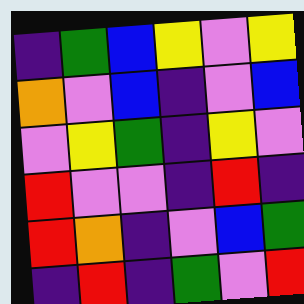[["indigo", "green", "blue", "yellow", "violet", "yellow"], ["orange", "violet", "blue", "indigo", "violet", "blue"], ["violet", "yellow", "green", "indigo", "yellow", "violet"], ["red", "violet", "violet", "indigo", "red", "indigo"], ["red", "orange", "indigo", "violet", "blue", "green"], ["indigo", "red", "indigo", "green", "violet", "red"]]